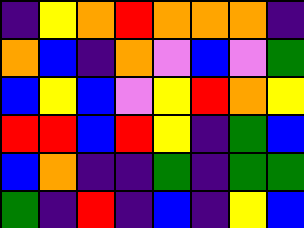[["indigo", "yellow", "orange", "red", "orange", "orange", "orange", "indigo"], ["orange", "blue", "indigo", "orange", "violet", "blue", "violet", "green"], ["blue", "yellow", "blue", "violet", "yellow", "red", "orange", "yellow"], ["red", "red", "blue", "red", "yellow", "indigo", "green", "blue"], ["blue", "orange", "indigo", "indigo", "green", "indigo", "green", "green"], ["green", "indigo", "red", "indigo", "blue", "indigo", "yellow", "blue"]]